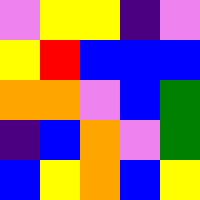[["violet", "yellow", "yellow", "indigo", "violet"], ["yellow", "red", "blue", "blue", "blue"], ["orange", "orange", "violet", "blue", "green"], ["indigo", "blue", "orange", "violet", "green"], ["blue", "yellow", "orange", "blue", "yellow"]]